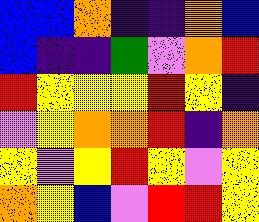[["blue", "blue", "orange", "indigo", "indigo", "orange", "blue"], ["blue", "indigo", "indigo", "green", "violet", "orange", "red"], ["red", "yellow", "yellow", "yellow", "red", "yellow", "indigo"], ["violet", "yellow", "orange", "orange", "red", "indigo", "orange"], ["yellow", "violet", "yellow", "red", "yellow", "violet", "yellow"], ["orange", "yellow", "blue", "violet", "red", "red", "yellow"]]